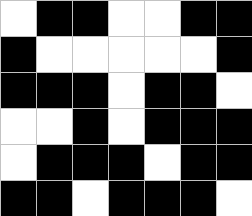[["white", "black", "black", "white", "white", "black", "black"], ["black", "white", "white", "white", "white", "white", "black"], ["black", "black", "black", "white", "black", "black", "white"], ["white", "white", "black", "white", "black", "black", "black"], ["white", "black", "black", "black", "white", "black", "black"], ["black", "black", "white", "black", "black", "black", "white"]]